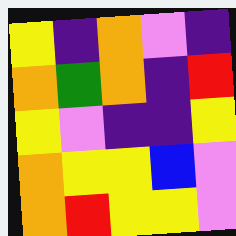[["yellow", "indigo", "orange", "violet", "indigo"], ["orange", "green", "orange", "indigo", "red"], ["yellow", "violet", "indigo", "indigo", "yellow"], ["orange", "yellow", "yellow", "blue", "violet"], ["orange", "red", "yellow", "yellow", "violet"]]